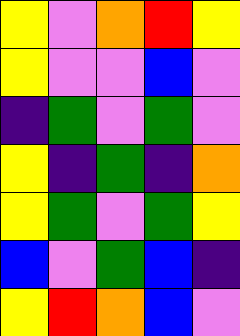[["yellow", "violet", "orange", "red", "yellow"], ["yellow", "violet", "violet", "blue", "violet"], ["indigo", "green", "violet", "green", "violet"], ["yellow", "indigo", "green", "indigo", "orange"], ["yellow", "green", "violet", "green", "yellow"], ["blue", "violet", "green", "blue", "indigo"], ["yellow", "red", "orange", "blue", "violet"]]